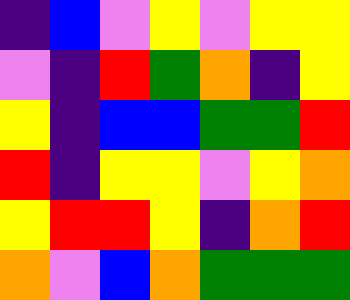[["indigo", "blue", "violet", "yellow", "violet", "yellow", "yellow"], ["violet", "indigo", "red", "green", "orange", "indigo", "yellow"], ["yellow", "indigo", "blue", "blue", "green", "green", "red"], ["red", "indigo", "yellow", "yellow", "violet", "yellow", "orange"], ["yellow", "red", "red", "yellow", "indigo", "orange", "red"], ["orange", "violet", "blue", "orange", "green", "green", "green"]]